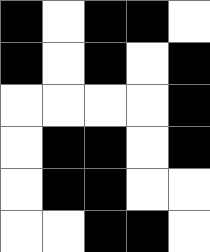[["black", "white", "black", "black", "white"], ["black", "white", "black", "white", "black"], ["white", "white", "white", "white", "black"], ["white", "black", "black", "white", "black"], ["white", "black", "black", "white", "white"], ["white", "white", "black", "black", "white"]]